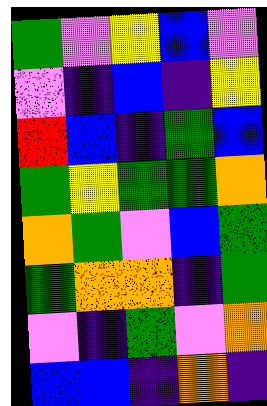[["green", "violet", "yellow", "blue", "violet"], ["violet", "indigo", "blue", "indigo", "yellow"], ["red", "blue", "indigo", "green", "blue"], ["green", "yellow", "green", "green", "orange"], ["orange", "green", "violet", "blue", "green"], ["green", "orange", "orange", "indigo", "green"], ["violet", "indigo", "green", "violet", "orange"], ["blue", "blue", "indigo", "orange", "indigo"]]